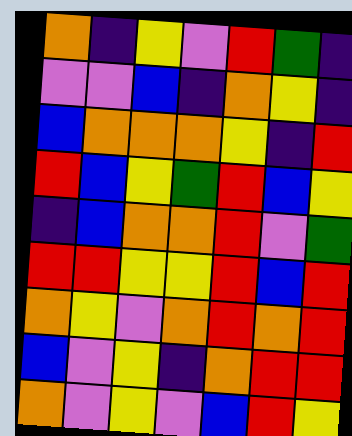[["orange", "indigo", "yellow", "violet", "red", "green", "indigo"], ["violet", "violet", "blue", "indigo", "orange", "yellow", "indigo"], ["blue", "orange", "orange", "orange", "yellow", "indigo", "red"], ["red", "blue", "yellow", "green", "red", "blue", "yellow"], ["indigo", "blue", "orange", "orange", "red", "violet", "green"], ["red", "red", "yellow", "yellow", "red", "blue", "red"], ["orange", "yellow", "violet", "orange", "red", "orange", "red"], ["blue", "violet", "yellow", "indigo", "orange", "red", "red"], ["orange", "violet", "yellow", "violet", "blue", "red", "yellow"]]